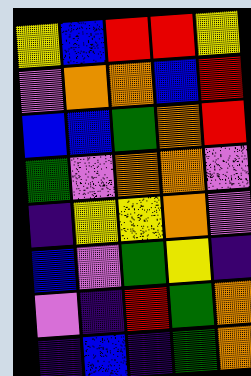[["yellow", "blue", "red", "red", "yellow"], ["violet", "orange", "orange", "blue", "red"], ["blue", "blue", "green", "orange", "red"], ["green", "violet", "orange", "orange", "violet"], ["indigo", "yellow", "yellow", "orange", "violet"], ["blue", "violet", "green", "yellow", "indigo"], ["violet", "indigo", "red", "green", "orange"], ["indigo", "blue", "indigo", "green", "orange"]]